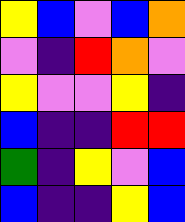[["yellow", "blue", "violet", "blue", "orange"], ["violet", "indigo", "red", "orange", "violet"], ["yellow", "violet", "violet", "yellow", "indigo"], ["blue", "indigo", "indigo", "red", "red"], ["green", "indigo", "yellow", "violet", "blue"], ["blue", "indigo", "indigo", "yellow", "blue"]]